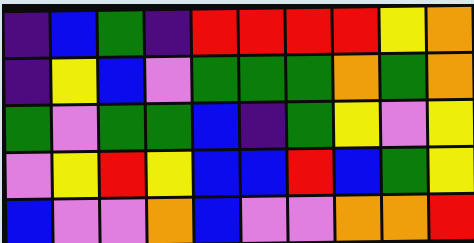[["indigo", "blue", "green", "indigo", "red", "red", "red", "red", "yellow", "orange"], ["indigo", "yellow", "blue", "violet", "green", "green", "green", "orange", "green", "orange"], ["green", "violet", "green", "green", "blue", "indigo", "green", "yellow", "violet", "yellow"], ["violet", "yellow", "red", "yellow", "blue", "blue", "red", "blue", "green", "yellow"], ["blue", "violet", "violet", "orange", "blue", "violet", "violet", "orange", "orange", "red"]]